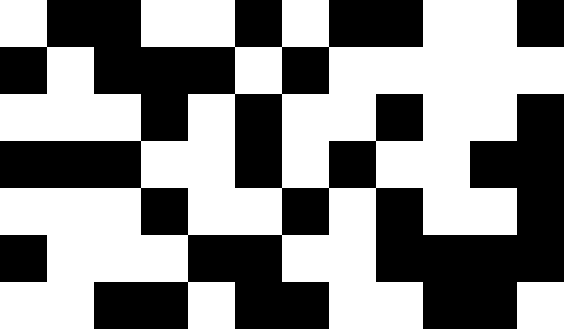[["white", "black", "black", "white", "white", "black", "white", "black", "black", "white", "white", "black"], ["black", "white", "black", "black", "black", "white", "black", "white", "white", "white", "white", "white"], ["white", "white", "white", "black", "white", "black", "white", "white", "black", "white", "white", "black"], ["black", "black", "black", "white", "white", "black", "white", "black", "white", "white", "black", "black"], ["white", "white", "white", "black", "white", "white", "black", "white", "black", "white", "white", "black"], ["black", "white", "white", "white", "black", "black", "white", "white", "black", "black", "black", "black"], ["white", "white", "black", "black", "white", "black", "black", "white", "white", "black", "black", "white"]]